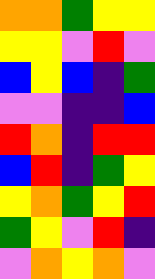[["orange", "orange", "green", "yellow", "yellow"], ["yellow", "yellow", "violet", "red", "violet"], ["blue", "yellow", "blue", "indigo", "green"], ["violet", "violet", "indigo", "indigo", "blue"], ["red", "orange", "indigo", "red", "red"], ["blue", "red", "indigo", "green", "yellow"], ["yellow", "orange", "green", "yellow", "red"], ["green", "yellow", "violet", "red", "indigo"], ["violet", "orange", "yellow", "orange", "violet"]]